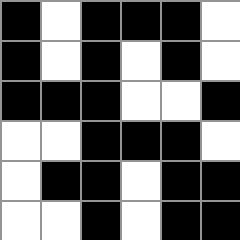[["black", "white", "black", "black", "black", "white"], ["black", "white", "black", "white", "black", "white"], ["black", "black", "black", "white", "white", "black"], ["white", "white", "black", "black", "black", "white"], ["white", "black", "black", "white", "black", "black"], ["white", "white", "black", "white", "black", "black"]]